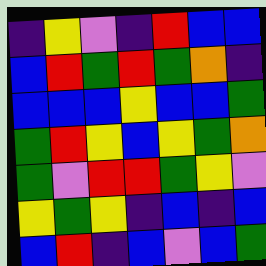[["indigo", "yellow", "violet", "indigo", "red", "blue", "blue"], ["blue", "red", "green", "red", "green", "orange", "indigo"], ["blue", "blue", "blue", "yellow", "blue", "blue", "green"], ["green", "red", "yellow", "blue", "yellow", "green", "orange"], ["green", "violet", "red", "red", "green", "yellow", "violet"], ["yellow", "green", "yellow", "indigo", "blue", "indigo", "blue"], ["blue", "red", "indigo", "blue", "violet", "blue", "green"]]